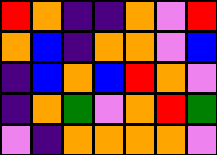[["red", "orange", "indigo", "indigo", "orange", "violet", "red"], ["orange", "blue", "indigo", "orange", "orange", "violet", "blue"], ["indigo", "blue", "orange", "blue", "red", "orange", "violet"], ["indigo", "orange", "green", "violet", "orange", "red", "green"], ["violet", "indigo", "orange", "orange", "orange", "orange", "violet"]]